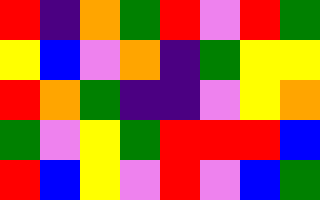[["red", "indigo", "orange", "green", "red", "violet", "red", "green"], ["yellow", "blue", "violet", "orange", "indigo", "green", "yellow", "yellow"], ["red", "orange", "green", "indigo", "indigo", "violet", "yellow", "orange"], ["green", "violet", "yellow", "green", "red", "red", "red", "blue"], ["red", "blue", "yellow", "violet", "red", "violet", "blue", "green"]]